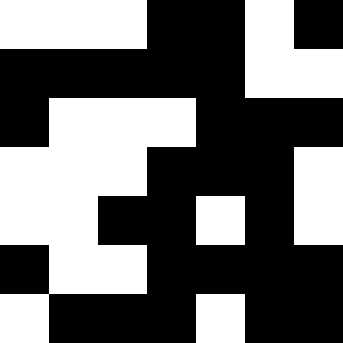[["white", "white", "white", "black", "black", "white", "black"], ["black", "black", "black", "black", "black", "white", "white"], ["black", "white", "white", "white", "black", "black", "black"], ["white", "white", "white", "black", "black", "black", "white"], ["white", "white", "black", "black", "white", "black", "white"], ["black", "white", "white", "black", "black", "black", "black"], ["white", "black", "black", "black", "white", "black", "black"]]